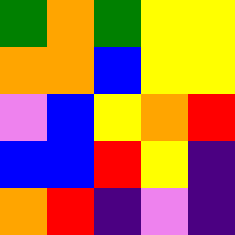[["green", "orange", "green", "yellow", "yellow"], ["orange", "orange", "blue", "yellow", "yellow"], ["violet", "blue", "yellow", "orange", "red"], ["blue", "blue", "red", "yellow", "indigo"], ["orange", "red", "indigo", "violet", "indigo"]]